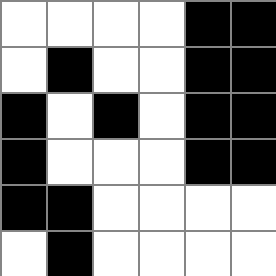[["white", "white", "white", "white", "black", "black"], ["white", "black", "white", "white", "black", "black"], ["black", "white", "black", "white", "black", "black"], ["black", "white", "white", "white", "black", "black"], ["black", "black", "white", "white", "white", "white"], ["white", "black", "white", "white", "white", "white"]]